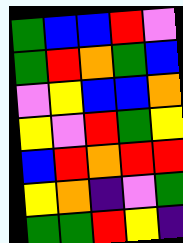[["green", "blue", "blue", "red", "violet"], ["green", "red", "orange", "green", "blue"], ["violet", "yellow", "blue", "blue", "orange"], ["yellow", "violet", "red", "green", "yellow"], ["blue", "red", "orange", "red", "red"], ["yellow", "orange", "indigo", "violet", "green"], ["green", "green", "red", "yellow", "indigo"]]